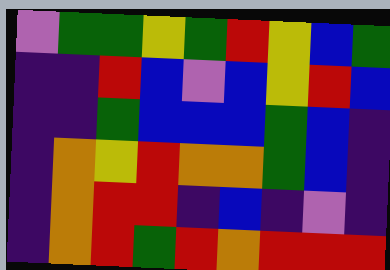[["violet", "green", "green", "yellow", "green", "red", "yellow", "blue", "green"], ["indigo", "indigo", "red", "blue", "violet", "blue", "yellow", "red", "blue"], ["indigo", "indigo", "green", "blue", "blue", "blue", "green", "blue", "indigo"], ["indigo", "orange", "yellow", "red", "orange", "orange", "green", "blue", "indigo"], ["indigo", "orange", "red", "red", "indigo", "blue", "indigo", "violet", "indigo"], ["indigo", "orange", "red", "green", "red", "orange", "red", "red", "red"]]